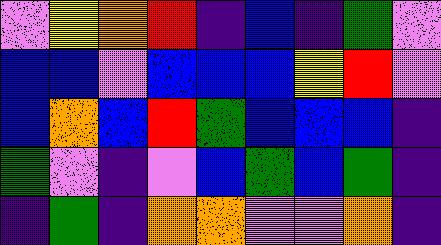[["violet", "yellow", "orange", "red", "indigo", "blue", "indigo", "green", "violet"], ["blue", "blue", "violet", "blue", "blue", "blue", "yellow", "red", "violet"], ["blue", "orange", "blue", "red", "green", "blue", "blue", "blue", "indigo"], ["green", "violet", "indigo", "violet", "blue", "green", "blue", "green", "indigo"], ["indigo", "green", "indigo", "orange", "orange", "violet", "violet", "orange", "indigo"]]